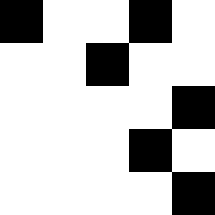[["black", "white", "white", "black", "white"], ["white", "white", "black", "white", "white"], ["white", "white", "white", "white", "black"], ["white", "white", "white", "black", "white"], ["white", "white", "white", "white", "black"]]